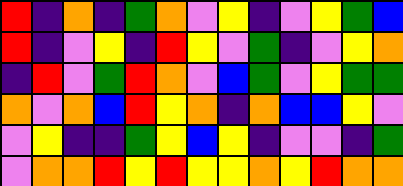[["red", "indigo", "orange", "indigo", "green", "orange", "violet", "yellow", "indigo", "violet", "yellow", "green", "blue"], ["red", "indigo", "violet", "yellow", "indigo", "red", "yellow", "violet", "green", "indigo", "violet", "yellow", "orange"], ["indigo", "red", "violet", "green", "red", "orange", "violet", "blue", "green", "violet", "yellow", "green", "green"], ["orange", "violet", "orange", "blue", "red", "yellow", "orange", "indigo", "orange", "blue", "blue", "yellow", "violet"], ["violet", "yellow", "indigo", "indigo", "green", "yellow", "blue", "yellow", "indigo", "violet", "violet", "indigo", "green"], ["violet", "orange", "orange", "red", "yellow", "red", "yellow", "yellow", "orange", "yellow", "red", "orange", "orange"]]